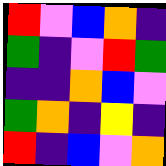[["red", "violet", "blue", "orange", "indigo"], ["green", "indigo", "violet", "red", "green"], ["indigo", "indigo", "orange", "blue", "violet"], ["green", "orange", "indigo", "yellow", "indigo"], ["red", "indigo", "blue", "violet", "orange"]]